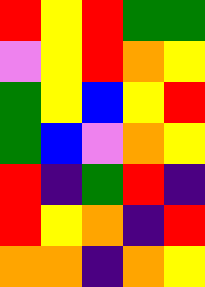[["red", "yellow", "red", "green", "green"], ["violet", "yellow", "red", "orange", "yellow"], ["green", "yellow", "blue", "yellow", "red"], ["green", "blue", "violet", "orange", "yellow"], ["red", "indigo", "green", "red", "indigo"], ["red", "yellow", "orange", "indigo", "red"], ["orange", "orange", "indigo", "orange", "yellow"]]